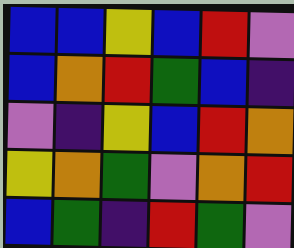[["blue", "blue", "yellow", "blue", "red", "violet"], ["blue", "orange", "red", "green", "blue", "indigo"], ["violet", "indigo", "yellow", "blue", "red", "orange"], ["yellow", "orange", "green", "violet", "orange", "red"], ["blue", "green", "indigo", "red", "green", "violet"]]